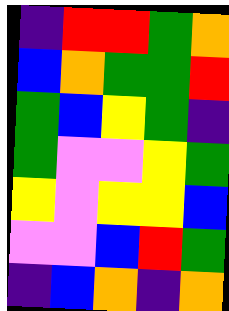[["indigo", "red", "red", "green", "orange"], ["blue", "orange", "green", "green", "red"], ["green", "blue", "yellow", "green", "indigo"], ["green", "violet", "violet", "yellow", "green"], ["yellow", "violet", "yellow", "yellow", "blue"], ["violet", "violet", "blue", "red", "green"], ["indigo", "blue", "orange", "indigo", "orange"]]